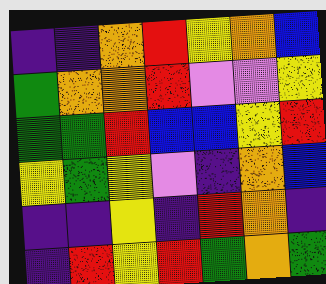[["indigo", "indigo", "orange", "red", "yellow", "orange", "blue"], ["green", "orange", "orange", "red", "violet", "violet", "yellow"], ["green", "green", "red", "blue", "blue", "yellow", "red"], ["yellow", "green", "yellow", "violet", "indigo", "orange", "blue"], ["indigo", "indigo", "yellow", "indigo", "red", "orange", "indigo"], ["indigo", "red", "yellow", "red", "green", "orange", "green"]]